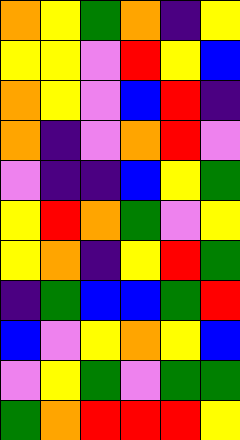[["orange", "yellow", "green", "orange", "indigo", "yellow"], ["yellow", "yellow", "violet", "red", "yellow", "blue"], ["orange", "yellow", "violet", "blue", "red", "indigo"], ["orange", "indigo", "violet", "orange", "red", "violet"], ["violet", "indigo", "indigo", "blue", "yellow", "green"], ["yellow", "red", "orange", "green", "violet", "yellow"], ["yellow", "orange", "indigo", "yellow", "red", "green"], ["indigo", "green", "blue", "blue", "green", "red"], ["blue", "violet", "yellow", "orange", "yellow", "blue"], ["violet", "yellow", "green", "violet", "green", "green"], ["green", "orange", "red", "red", "red", "yellow"]]